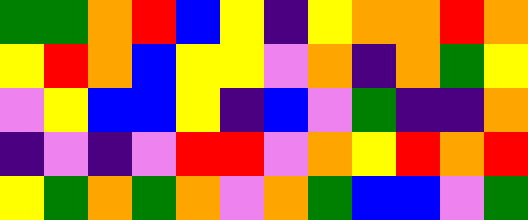[["green", "green", "orange", "red", "blue", "yellow", "indigo", "yellow", "orange", "orange", "red", "orange"], ["yellow", "red", "orange", "blue", "yellow", "yellow", "violet", "orange", "indigo", "orange", "green", "yellow"], ["violet", "yellow", "blue", "blue", "yellow", "indigo", "blue", "violet", "green", "indigo", "indigo", "orange"], ["indigo", "violet", "indigo", "violet", "red", "red", "violet", "orange", "yellow", "red", "orange", "red"], ["yellow", "green", "orange", "green", "orange", "violet", "orange", "green", "blue", "blue", "violet", "green"]]